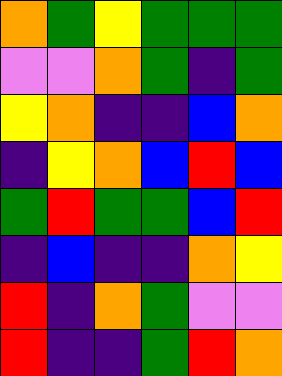[["orange", "green", "yellow", "green", "green", "green"], ["violet", "violet", "orange", "green", "indigo", "green"], ["yellow", "orange", "indigo", "indigo", "blue", "orange"], ["indigo", "yellow", "orange", "blue", "red", "blue"], ["green", "red", "green", "green", "blue", "red"], ["indigo", "blue", "indigo", "indigo", "orange", "yellow"], ["red", "indigo", "orange", "green", "violet", "violet"], ["red", "indigo", "indigo", "green", "red", "orange"]]